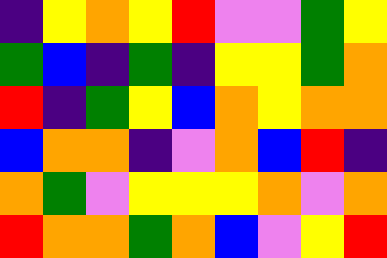[["indigo", "yellow", "orange", "yellow", "red", "violet", "violet", "green", "yellow"], ["green", "blue", "indigo", "green", "indigo", "yellow", "yellow", "green", "orange"], ["red", "indigo", "green", "yellow", "blue", "orange", "yellow", "orange", "orange"], ["blue", "orange", "orange", "indigo", "violet", "orange", "blue", "red", "indigo"], ["orange", "green", "violet", "yellow", "yellow", "yellow", "orange", "violet", "orange"], ["red", "orange", "orange", "green", "orange", "blue", "violet", "yellow", "red"]]